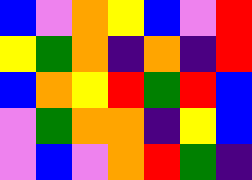[["blue", "violet", "orange", "yellow", "blue", "violet", "red"], ["yellow", "green", "orange", "indigo", "orange", "indigo", "red"], ["blue", "orange", "yellow", "red", "green", "red", "blue"], ["violet", "green", "orange", "orange", "indigo", "yellow", "blue"], ["violet", "blue", "violet", "orange", "red", "green", "indigo"]]